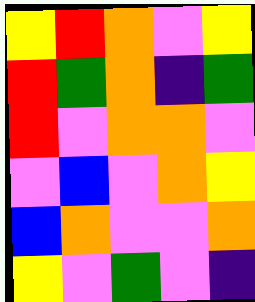[["yellow", "red", "orange", "violet", "yellow"], ["red", "green", "orange", "indigo", "green"], ["red", "violet", "orange", "orange", "violet"], ["violet", "blue", "violet", "orange", "yellow"], ["blue", "orange", "violet", "violet", "orange"], ["yellow", "violet", "green", "violet", "indigo"]]